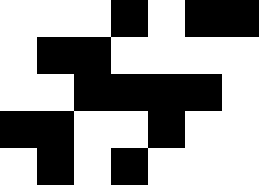[["white", "white", "white", "black", "white", "black", "black"], ["white", "black", "black", "white", "white", "white", "white"], ["white", "white", "black", "black", "black", "black", "white"], ["black", "black", "white", "white", "black", "white", "white"], ["white", "black", "white", "black", "white", "white", "white"]]